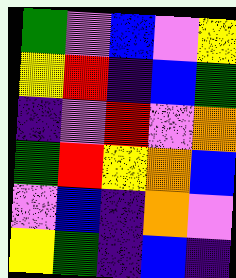[["green", "violet", "blue", "violet", "yellow"], ["yellow", "red", "indigo", "blue", "green"], ["indigo", "violet", "red", "violet", "orange"], ["green", "red", "yellow", "orange", "blue"], ["violet", "blue", "indigo", "orange", "violet"], ["yellow", "green", "indigo", "blue", "indigo"]]